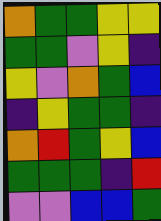[["orange", "green", "green", "yellow", "yellow"], ["green", "green", "violet", "yellow", "indigo"], ["yellow", "violet", "orange", "green", "blue"], ["indigo", "yellow", "green", "green", "indigo"], ["orange", "red", "green", "yellow", "blue"], ["green", "green", "green", "indigo", "red"], ["violet", "violet", "blue", "blue", "green"]]